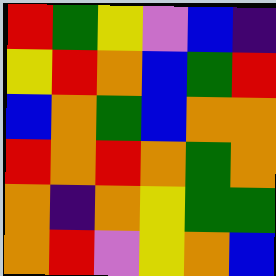[["red", "green", "yellow", "violet", "blue", "indigo"], ["yellow", "red", "orange", "blue", "green", "red"], ["blue", "orange", "green", "blue", "orange", "orange"], ["red", "orange", "red", "orange", "green", "orange"], ["orange", "indigo", "orange", "yellow", "green", "green"], ["orange", "red", "violet", "yellow", "orange", "blue"]]